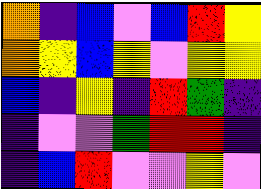[["orange", "indigo", "blue", "violet", "blue", "red", "yellow"], ["orange", "yellow", "blue", "yellow", "violet", "yellow", "yellow"], ["blue", "indigo", "yellow", "indigo", "red", "green", "indigo"], ["indigo", "violet", "violet", "green", "red", "red", "indigo"], ["indigo", "blue", "red", "violet", "violet", "yellow", "violet"]]